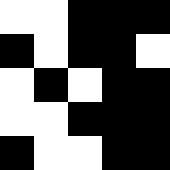[["white", "white", "black", "black", "black"], ["black", "white", "black", "black", "white"], ["white", "black", "white", "black", "black"], ["white", "white", "black", "black", "black"], ["black", "white", "white", "black", "black"]]